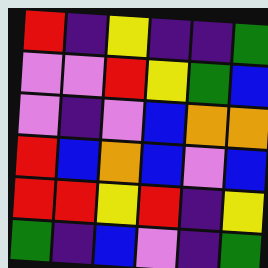[["red", "indigo", "yellow", "indigo", "indigo", "green"], ["violet", "violet", "red", "yellow", "green", "blue"], ["violet", "indigo", "violet", "blue", "orange", "orange"], ["red", "blue", "orange", "blue", "violet", "blue"], ["red", "red", "yellow", "red", "indigo", "yellow"], ["green", "indigo", "blue", "violet", "indigo", "green"]]